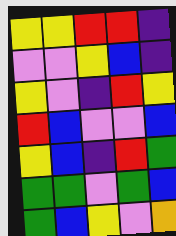[["yellow", "yellow", "red", "red", "indigo"], ["violet", "violet", "yellow", "blue", "indigo"], ["yellow", "violet", "indigo", "red", "yellow"], ["red", "blue", "violet", "violet", "blue"], ["yellow", "blue", "indigo", "red", "green"], ["green", "green", "violet", "green", "blue"], ["green", "blue", "yellow", "violet", "orange"]]